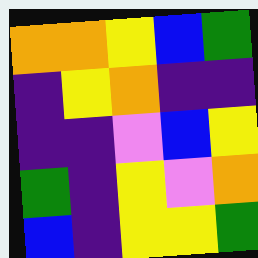[["orange", "orange", "yellow", "blue", "green"], ["indigo", "yellow", "orange", "indigo", "indigo"], ["indigo", "indigo", "violet", "blue", "yellow"], ["green", "indigo", "yellow", "violet", "orange"], ["blue", "indigo", "yellow", "yellow", "green"]]